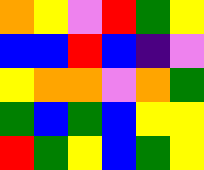[["orange", "yellow", "violet", "red", "green", "yellow"], ["blue", "blue", "red", "blue", "indigo", "violet"], ["yellow", "orange", "orange", "violet", "orange", "green"], ["green", "blue", "green", "blue", "yellow", "yellow"], ["red", "green", "yellow", "blue", "green", "yellow"]]